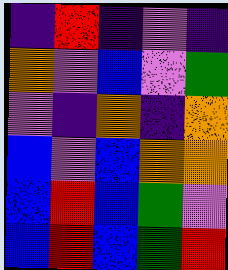[["indigo", "red", "indigo", "violet", "indigo"], ["orange", "violet", "blue", "violet", "green"], ["violet", "indigo", "orange", "indigo", "orange"], ["blue", "violet", "blue", "orange", "orange"], ["blue", "red", "blue", "green", "violet"], ["blue", "red", "blue", "green", "red"]]